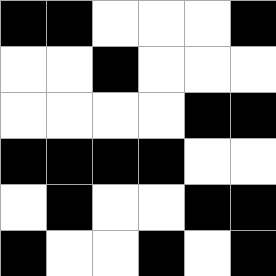[["black", "black", "white", "white", "white", "black"], ["white", "white", "black", "white", "white", "white"], ["white", "white", "white", "white", "black", "black"], ["black", "black", "black", "black", "white", "white"], ["white", "black", "white", "white", "black", "black"], ["black", "white", "white", "black", "white", "black"]]